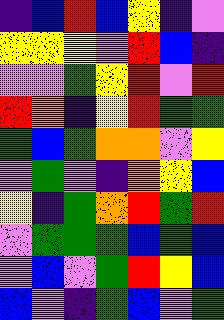[["indigo", "blue", "red", "blue", "yellow", "indigo", "violet"], ["yellow", "yellow", "yellow", "violet", "red", "blue", "indigo"], ["violet", "violet", "green", "yellow", "red", "violet", "red"], ["red", "orange", "indigo", "yellow", "red", "green", "green"], ["green", "blue", "green", "orange", "orange", "violet", "yellow"], ["violet", "green", "violet", "indigo", "orange", "yellow", "blue"], ["yellow", "indigo", "green", "orange", "red", "green", "red"], ["violet", "green", "green", "green", "blue", "green", "blue"], ["violet", "blue", "violet", "green", "red", "yellow", "blue"], ["blue", "violet", "indigo", "green", "blue", "violet", "green"]]